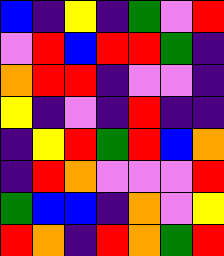[["blue", "indigo", "yellow", "indigo", "green", "violet", "red"], ["violet", "red", "blue", "red", "red", "green", "indigo"], ["orange", "red", "red", "indigo", "violet", "violet", "indigo"], ["yellow", "indigo", "violet", "indigo", "red", "indigo", "indigo"], ["indigo", "yellow", "red", "green", "red", "blue", "orange"], ["indigo", "red", "orange", "violet", "violet", "violet", "red"], ["green", "blue", "blue", "indigo", "orange", "violet", "yellow"], ["red", "orange", "indigo", "red", "orange", "green", "red"]]